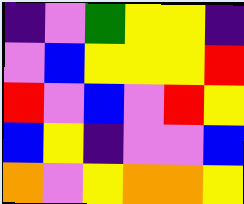[["indigo", "violet", "green", "yellow", "yellow", "indigo"], ["violet", "blue", "yellow", "yellow", "yellow", "red"], ["red", "violet", "blue", "violet", "red", "yellow"], ["blue", "yellow", "indigo", "violet", "violet", "blue"], ["orange", "violet", "yellow", "orange", "orange", "yellow"]]